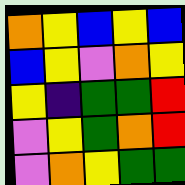[["orange", "yellow", "blue", "yellow", "blue"], ["blue", "yellow", "violet", "orange", "yellow"], ["yellow", "indigo", "green", "green", "red"], ["violet", "yellow", "green", "orange", "red"], ["violet", "orange", "yellow", "green", "green"]]